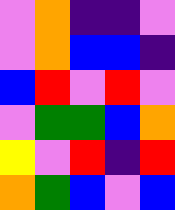[["violet", "orange", "indigo", "indigo", "violet"], ["violet", "orange", "blue", "blue", "indigo"], ["blue", "red", "violet", "red", "violet"], ["violet", "green", "green", "blue", "orange"], ["yellow", "violet", "red", "indigo", "red"], ["orange", "green", "blue", "violet", "blue"]]